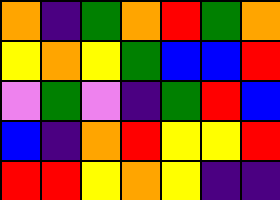[["orange", "indigo", "green", "orange", "red", "green", "orange"], ["yellow", "orange", "yellow", "green", "blue", "blue", "red"], ["violet", "green", "violet", "indigo", "green", "red", "blue"], ["blue", "indigo", "orange", "red", "yellow", "yellow", "red"], ["red", "red", "yellow", "orange", "yellow", "indigo", "indigo"]]